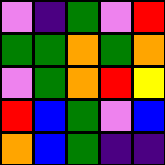[["violet", "indigo", "green", "violet", "red"], ["green", "green", "orange", "green", "orange"], ["violet", "green", "orange", "red", "yellow"], ["red", "blue", "green", "violet", "blue"], ["orange", "blue", "green", "indigo", "indigo"]]